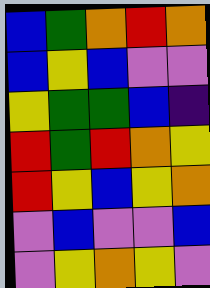[["blue", "green", "orange", "red", "orange"], ["blue", "yellow", "blue", "violet", "violet"], ["yellow", "green", "green", "blue", "indigo"], ["red", "green", "red", "orange", "yellow"], ["red", "yellow", "blue", "yellow", "orange"], ["violet", "blue", "violet", "violet", "blue"], ["violet", "yellow", "orange", "yellow", "violet"]]